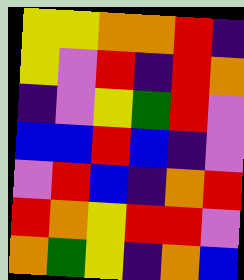[["yellow", "yellow", "orange", "orange", "red", "indigo"], ["yellow", "violet", "red", "indigo", "red", "orange"], ["indigo", "violet", "yellow", "green", "red", "violet"], ["blue", "blue", "red", "blue", "indigo", "violet"], ["violet", "red", "blue", "indigo", "orange", "red"], ["red", "orange", "yellow", "red", "red", "violet"], ["orange", "green", "yellow", "indigo", "orange", "blue"]]